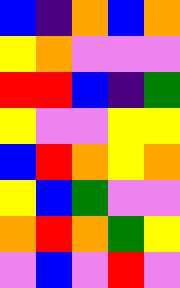[["blue", "indigo", "orange", "blue", "orange"], ["yellow", "orange", "violet", "violet", "violet"], ["red", "red", "blue", "indigo", "green"], ["yellow", "violet", "violet", "yellow", "yellow"], ["blue", "red", "orange", "yellow", "orange"], ["yellow", "blue", "green", "violet", "violet"], ["orange", "red", "orange", "green", "yellow"], ["violet", "blue", "violet", "red", "violet"]]